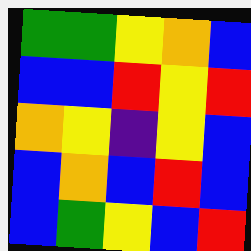[["green", "green", "yellow", "orange", "blue"], ["blue", "blue", "red", "yellow", "red"], ["orange", "yellow", "indigo", "yellow", "blue"], ["blue", "orange", "blue", "red", "blue"], ["blue", "green", "yellow", "blue", "red"]]